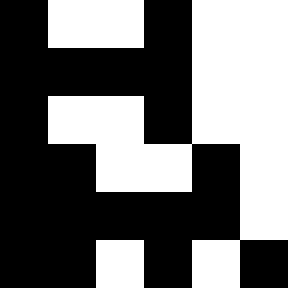[["black", "white", "white", "black", "white", "white"], ["black", "black", "black", "black", "white", "white"], ["black", "white", "white", "black", "white", "white"], ["black", "black", "white", "white", "black", "white"], ["black", "black", "black", "black", "black", "white"], ["black", "black", "white", "black", "white", "black"]]